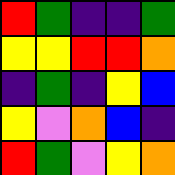[["red", "green", "indigo", "indigo", "green"], ["yellow", "yellow", "red", "red", "orange"], ["indigo", "green", "indigo", "yellow", "blue"], ["yellow", "violet", "orange", "blue", "indigo"], ["red", "green", "violet", "yellow", "orange"]]